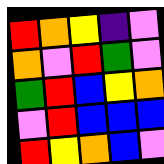[["red", "orange", "yellow", "indigo", "violet"], ["orange", "violet", "red", "green", "violet"], ["green", "red", "blue", "yellow", "orange"], ["violet", "red", "blue", "blue", "blue"], ["red", "yellow", "orange", "blue", "violet"]]